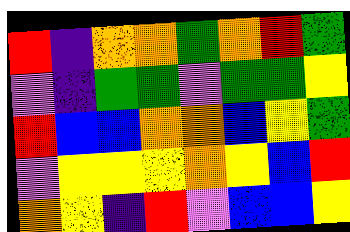[["red", "indigo", "orange", "orange", "green", "orange", "red", "green"], ["violet", "indigo", "green", "green", "violet", "green", "green", "yellow"], ["red", "blue", "blue", "orange", "orange", "blue", "yellow", "green"], ["violet", "yellow", "yellow", "yellow", "orange", "yellow", "blue", "red"], ["orange", "yellow", "indigo", "red", "violet", "blue", "blue", "yellow"]]